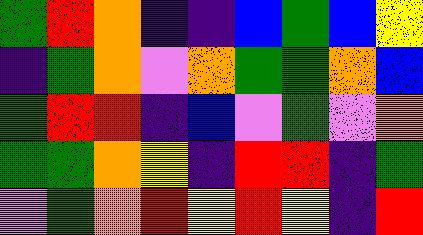[["green", "red", "orange", "indigo", "indigo", "blue", "green", "blue", "yellow"], ["indigo", "green", "orange", "violet", "orange", "green", "green", "orange", "blue"], ["green", "red", "red", "indigo", "blue", "violet", "green", "violet", "orange"], ["green", "green", "orange", "yellow", "indigo", "red", "red", "indigo", "green"], ["violet", "green", "orange", "red", "yellow", "red", "yellow", "indigo", "red"]]